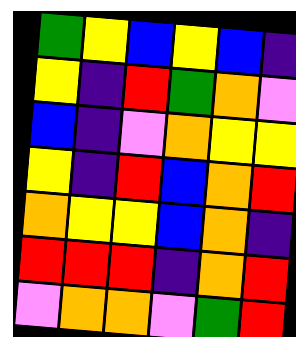[["green", "yellow", "blue", "yellow", "blue", "indigo"], ["yellow", "indigo", "red", "green", "orange", "violet"], ["blue", "indigo", "violet", "orange", "yellow", "yellow"], ["yellow", "indigo", "red", "blue", "orange", "red"], ["orange", "yellow", "yellow", "blue", "orange", "indigo"], ["red", "red", "red", "indigo", "orange", "red"], ["violet", "orange", "orange", "violet", "green", "red"]]